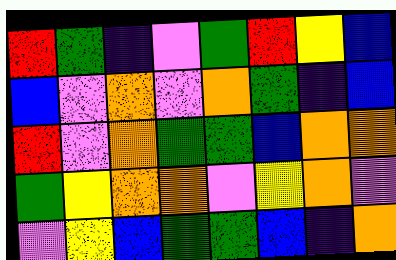[["red", "green", "indigo", "violet", "green", "red", "yellow", "blue"], ["blue", "violet", "orange", "violet", "orange", "green", "indigo", "blue"], ["red", "violet", "orange", "green", "green", "blue", "orange", "orange"], ["green", "yellow", "orange", "orange", "violet", "yellow", "orange", "violet"], ["violet", "yellow", "blue", "green", "green", "blue", "indigo", "orange"]]